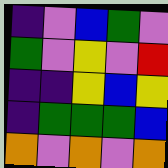[["indigo", "violet", "blue", "green", "violet"], ["green", "violet", "yellow", "violet", "red"], ["indigo", "indigo", "yellow", "blue", "yellow"], ["indigo", "green", "green", "green", "blue"], ["orange", "violet", "orange", "violet", "orange"]]